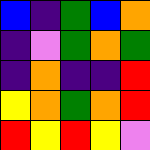[["blue", "indigo", "green", "blue", "orange"], ["indigo", "violet", "green", "orange", "green"], ["indigo", "orange", "indigo", "indigo", "red"], ["yellow", "orange", "green", "orange", "red"], ["red", "yellow", "red", "yellow", "violet"]]